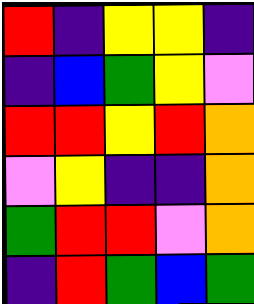[["red", "indigo", "yellow", "yellow", "indigo"], ["indigo", "blue", "green", "yellow", "violet"], ["red", "red", "yellow", "red", "orange"], ["violet", "yellow", "indigo", "indigo", "orange"], ["green", "red", "red", "violet", "orange"], ["indigo", "red", "green", "blue", "green"]]